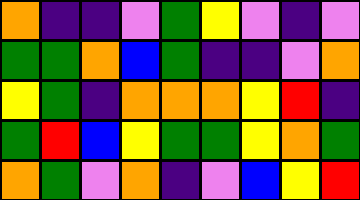[["orange", "indigo", "indigo", "violet", "green", "yellow", "violet", "indigo", "violet"], ["green", "green", "orange", "blue", "green", "indigo", "indigo", "violet", "orange"], ["yellow", "green", "indigo", "orange", "orange", "orange", "yellow", "red", "indigo"], ["green", "red", "blue", "yellow", "green", "green", "yellow", "orange", "green"], ["orange", "green", "violet", "orange", "indigo", "violet", "blue", "yellow", "red"]]